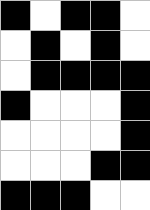[["black", "white", "black", "black", "white"], ["white", "black", "white", "black", "white"], ["white", "black", "black", "black", "black"], ["black", "white", "white", "white", "black"], ["white", "white", "white", "white", "black"], ["white", "white", "white", "black", "black"], ["black", "black", "black", "white", "white"]]